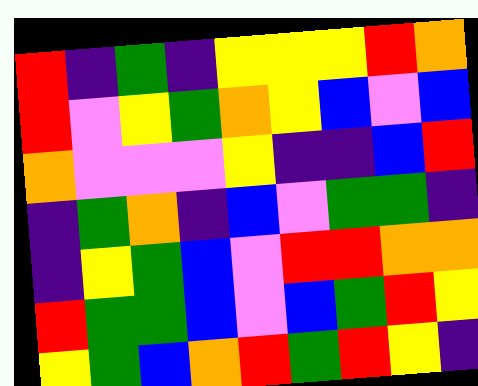[["red", "indigo", "green", "indigo", "yellow", "yellow", "yellow", "red", "orange"], ["red", "violet", "yellow", "green", "orange", "yellow", "blue", "violet", "blue"], ["orange", "violet", "violet", "violet", "yellow", "indigo", "indigo", "blue", "red"], ["indigo", "green", "orange", "indigo", "blue", "violet", "green", "green", "indigo"], ["indigo", "yellow", "green", "blue", "violet", "red", "red", "orange", "orange"], ["red", "green", "green", "blue", "violet", "blue", "green", "red", "yellow"], ["yellow", "green", "blue", "orange", "red", "green", "red", "yellow", "indigo"]]